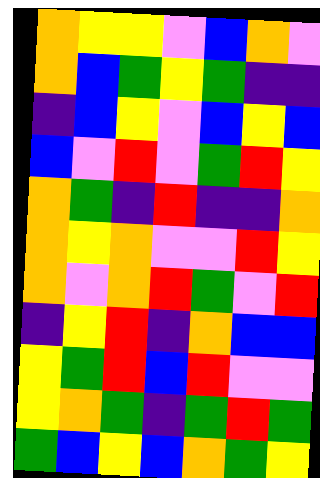[["orange", "yellow", "yellow", "violet", "blue", "orange", "violet"], ["orange", "blue", "green", "yellow", "green", "indigo", "indigo"], ["indigo", "blue", "yellow", "violet", "blue", "yellow", "blue"], ["blue", "violet", "red", "violet", "green", "red", "yellow"], ["orange", "green", "indigo", "red", "indigo", "indigo", "orange"], ["orange", "yellow", "orange", "violet", "violet", "red", "yellow"], ["orange", "violet", "orange", "red", "green", "violet", "red"], ["indigo", "yellow", "red", "indigo", "orange", "blue", "blue"], ["yellow", "green", "red", "blue", "red", "violet", "violet"], ["yellow", "orange", "green", "indigo", "green", "red", "green"], ["green", "blue", "yellow", "blue", "orange", "green", "yellow"]]